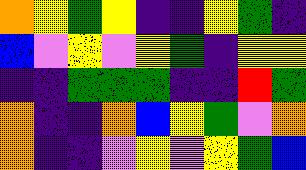[["orange", "yellow", "green", "yellow", "indigo", "indigo", "yellow", "green", "indigo"], ["blue", "violet", "yellow", "violet", "yellow", "green", "indigo", "yellow", "yellow"], ["indigo", "indigo", "green", "green", "green", "indigo", "indigo", "red", "green"], ["orange", "indigo", "indigo", "orange", "blue", "yellow", "green", "violet", "orange"], ["orange", "indigo", "indigo", "violet", "yellow", "violet", "yellow", "green", "blue"]]